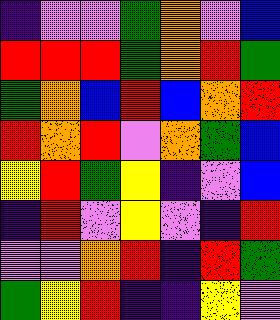[["indigo", "violet", "violet", "green", "orange", "violet", "blue"], ["red", "red", "red", "green", "orange", "red", "green"], ["green", "orange", "blue", "red", "blue", "orange", "red"], ["red", "orange", "red", "violet", "orange", "green", "blue"], ["yellow", "red", "green", "yellow", "indigo", "violet", "blue"], ["indigo", "red", "violet", "yellow", "violet", "indigo", "red"], ["violet", "violet", "orange", "red", "indigo", "red", "green"], ["green", "yellow", "red", "indigo", "indigo", "yellow", "violet"]]